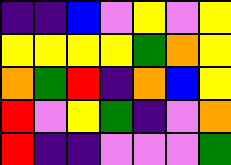[["indigo", "indigo", "blue", "violet", "yellow", "violet", "yellow"], ["yellow", "yellow", "yellow", "yellow", "green", "orange", "yellow"], ["orange", "green", "red", "indigo", "orange", "blue", "yellow"], ["red", "violet", "yellow", "green", "indigo", "violet", "orange"], ["red", "indigo", "indigo", "violet", "violet", "violet", "green"]]